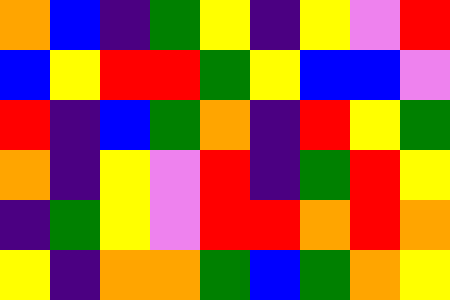[["orange", "blue", "indigo", "green", "yellow", "indigo", "yellow", "violet", "red"], ["blue", "yellow", "red", "red", "green", "yellow", "blue", "blue", "violet"], ["red", "indigo", "blue", "green", "orange", "indigo", "red", "yellow", "green"], ["orange", "indigo", "yellow", "violet", "red", "indigo", "green", "red", "yellow"], ["indigo", "green", "yellow", "violet", "red", "red", "orange", "red", "orange"], ["yellow", "indigo", "orange", "orange", "green", "blue", "green", "orange", "yellow"]]